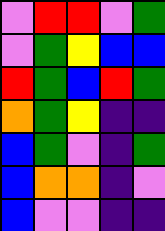[["violet", "red", "red", "violet", "green"], ["violet", "green", "yellow", "blue", "blue"], ["red", "green", "blue", "red", "green"], ["orange", "green", "yellow", "indigo", "indigo"], ["blue", "green", "violet", "indigo", "green"], ["blue", "orange", "orange", "indigo", "violet"], ["blue", "violet", "violet", "indigo", "indigo"]]